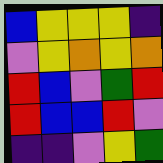[["blue", "yellow", "yellow", "yellow", "indigo"], ["violet", "yellow", "orange", "yellow", "orange"], ["red", "blue", "violet", "green", "red"], ["red", "blue", "blue", "red", "violet"], ["indigo", "indigo", "violet", "yellow", "green"]]